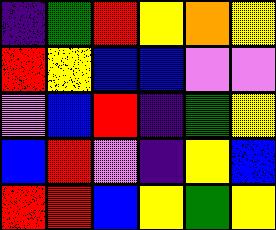[["indigo", "green", "red", "yellow", "orange", "yellow"], ["red", "yellow", "blue", "blue", "violet", "violet"], ["violet", "blue", "red", "indigo", "green", "yellow"], ["blue", "red", "violet", "indigo", "yellow", "blue"], ["red", "red", "blue", "yellow", "green", "yellow"]]